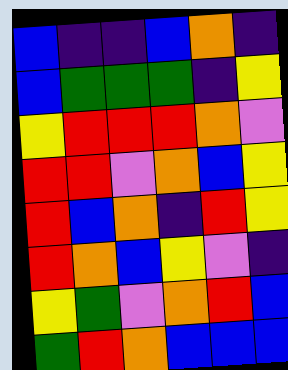[["blue", "indigo", "indigo", "blue", "orange", "indigo"], ["blue", "green", "green", "green", "indigo", "yellow"], ["yellow", "red", "red", "red", "orange", "violet"], ["red", "red", "violet", "orange", "blue", "yellow"], ["red", "blue", "orange", "indigo", "red", "yellow"], ["red", "orange", "blue", "yellow", "violet", "indigo"], ["yellow", "green", "violet", "orange", "red", "blue"], ["green", "red", "orange", "blue", "blue", "blue"]]